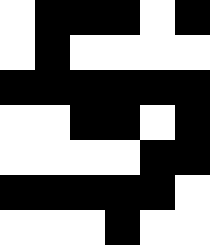[["white", "black", "black", "black", "white", "black"], ["white", "black", "white", "white", "white", "white"], ["black", "black", "black", "black", "black", "black"], ["white", "white", "black", "black", "white", "black"], ["white", "white", "white", "white", "black", "black"], ["black", "black", "black", "black", "black", "white"], ["white", "white", "white", "black", "white", "white"]]